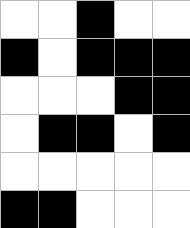[["white", "white", "black", "white", "white"], ["black", "white", "black", "black", "black"], ["white", "white", "white", "black", "black"], ["white", "black", "black", "white", "black"], ["white", "white", "white", "white", "white"], ["black", "black", "white", "white", "white"]]